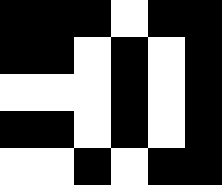[["black", "black", "black", "white", "black", "black"], ["black", "black", "white", "black", "white", "black"], ["white", "white", "white", "black", "white", "black"], ["black", "black", "white", "black", "white", "black"], ["white", "white", "black", "white", "black", "black"]]